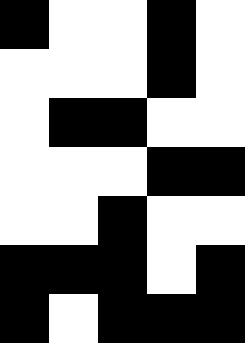[["black", "white", "white", "black", "white"], ["white", "white", "white", "black", "white"], ["white", "black", "black", "white", "white"], ["white", "white", "white", "black", "black"], ["white", "white", "black", "white", "white"], ["black", "black", "black", "white", "black"], ["black", "white", "black", "black", "black"]]